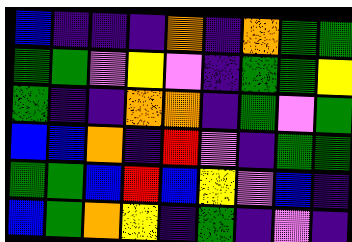[["blue", "indigo", "indigo", "indigo", "orange", "indigo", "orange", "green", "green"], ["green", "green", "violet", "yellow", "violet", "indigo", "green", "green", "yellow"], ["green", "indigo", "indigo", "orange", "orange", "indigo", "green", "violet", "green"], ["blue", "blue", "orange", "indigo", "red", "violet", "indigo", "green", "green"], ["green", "green", "blue", "red", "blue", "yellow", "violet", "blue", "indigo"], ["blue", "green", "orange", "yellow", "indigo", "green", "indigo", "violet", "indigo"]]